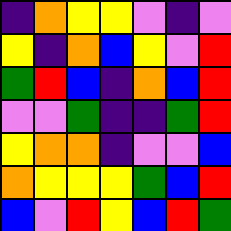[["indigo", "orange", "yellow", "yellow", "violet", "indigo", "violet"], ["yellow", "indigo", "orange", "blue", "yellow", "violet", "red"], ["green", "red", "blue", "indigo", "orange", "blue", "red"], ["violet", "violet", "green", "indigo", "indigo", "green", "red"], ["yellow", "orange", "orange", "indigo", "violet", "violet", "blue"], ["orange", "yellow", "yellow", "yellow", "green", "blue", "red"], ["blue", "violet", "red", "yellow", "blue", "red", "green"]]